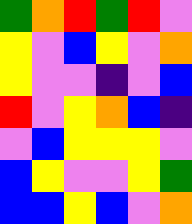[["green", "orange", "red", "green", "red", "violet"], ["yellow", "violet", "blue", "yellow", "violet", "orange"], ["yellow", "violet", "violet", "indigo", "violet", "blue"], ["red", "violet", "yellow", "orange", "blue", "indigo"], ["violet", "blue", "yellow", "yellow", "yellow", "violet"], ["blue", "yellow", "violet", "violet", "yellow", "green"], ["blue", "blue", "yellow", "blue", "violet", "orange"]]